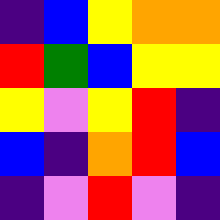[["indigo", "blue", "yellow", "orange", "orange"], ["red", "green", "blue", "yellow", "yellow"], ["yellow", "violet", "yellow", "red", "indigo"], ["blue", "indigo", "orange", "red", "blue"], ["indigo", "violet", "red", "violet", "indigo"]]